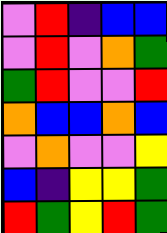[["violet", "red", "indigo", "blue", "blue"], ["violet", "red", "violet", "orange", "green"], ["green", "red", "violet", "violet", "red"], ["orange", "blue", "blue", "orange", "blue"], ["violet", "orange", "violet", "violet", "yellow"], ["blue", "indigo", "yellow", "yellow", "green"], ["red", "green", "yellow", "red", "green"]]